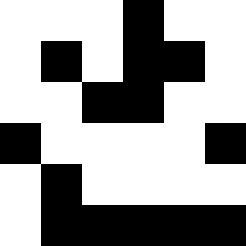[["white", "white", "white", "black", "white", "white"], ["white", "black", "white", "black", "black", "white"], ["white", "white", "black", "black", "white", "white"], ["black", "white", "white", "white", "white", "black"], ["white", "black", "white", "white", "white", "white"], ["white", "black", "black", "black", "black", "black"]]